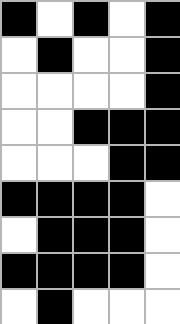[["black", "white", "black", "white", "black"], ["white", "black", "white", "white", "black"], ["white", "white", "white", "white", "black"], ["white", "white", "black", "black", "black"], ["white", "white", "white", "black", "black"], ["black", "black", "black", "black", "white"], ["white", "black", "black", "black", "white"], ["black", "black", "black", "black", "white"], ["white", "black", "white", "white", "white"]]